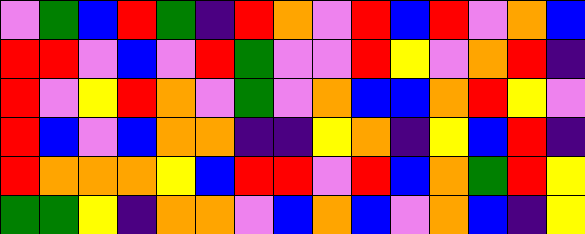[["violet", "green", "blue", "red", "green", "indigo", "red", "orange", "violet", "red", "blue", "red", "violet", "orange", "blue"], ["red", "red", "violet", "blue", "violet", "red", "green", "violet", "violet", "red", "yellow", "violet", "orange", "red", "indigo"], ["red", "violet", "yellow", "red", "orange", "violet", "green", "violet", "orange", "blue", "blue", "orange", "red", "yellow", "violet"], ["red", "blue", "violet", "blue", "orange", "orange", "indigo", "indigo", "yellow", "orange", "indigo", "yellow", "blue", "red", "indigo"], ["red", "orange", "orange", "orange", "yellow", "blue", "red", "red", "violet", "red", "blue", "orange", "green", "red", "yellow"], ["green", "green", "yellow", "indigo", "orange", "orange", "violet", "blue", "orange", "blue", "violet", "orange", "blue", "indigo", "yellow"]]